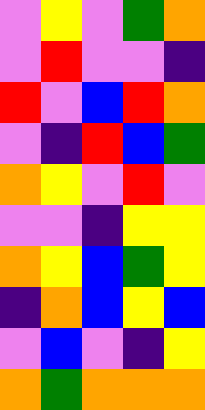[["violet", "yellow", "violet", "green", "orange"], ["violet", "red", "violet", "violet", "indigo"], ["red", "violet", "blue", "red", "orange"], ["violet", "indigo", "red", "blue", "green"], ["orange", "yellow", "violet", "red", "violet"], ["violet", "violet", "indigo", "yellow", "yellow"], ["orange", "yellow", "blue", "green", "yellow"], ["indigo", "orange", "blue", "yellow", "blue"], ["violet", "blue", "violet", "indigo", "yellow"], ["orange", "green", "orange", "orange", "orange"]]